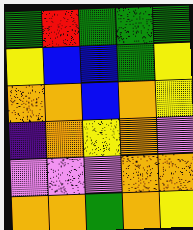[["green", "red", "green", "green", "green"], ["yellow", "blue", "blue", "green", "yellow"], ["orange", "orange", "blue", "orange", "yellow"], ["indigo", "orange", "yellow", "orange", "violet"], ["violet", "violet", "violet", "orange", "orange"], ["orange", "orange", "green", "orange", "yellow"]]